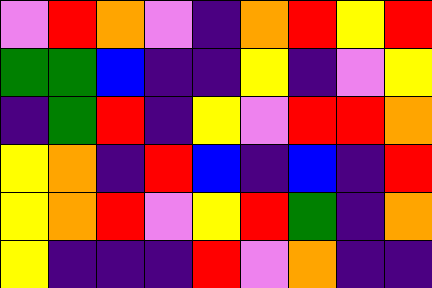[["violet", "red", "orange", "violet", "indigo", "orange", "red", "yellow", "red"], ["green", "green", "blue", "indigo", "indigo", "yellow", "indigo", "violet", "yellow"], ["indigo", "green", "red", "indigo", "yellow", "violet", "red", "red", "orange"], ["yellow", "orange", "indigo", "red", "blue", "indigo", "blue", "indigo", "red"], ["yellow", "orange", "red", "violet", "yellow", "red", "green", "indigo", "orange"], ["yellow", "indigo", "indigo", "indigo", "red", "violet", "orange", "indigo", "indigo"]]